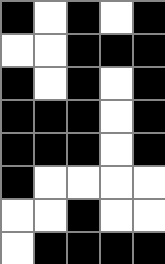[["black", "white", "black", "white", "black"], ["white", "white", "black", "black", "black"], ["black", "white", "black", "white", "black"], ["black", "black", "black", "white", "black"], ["black", "black", "black", "white", "black"], ["black", "white", "white", "white", "white"], ["white", "white", "black", "white", "white"], ["white", "black", "black", "black", "black"]]